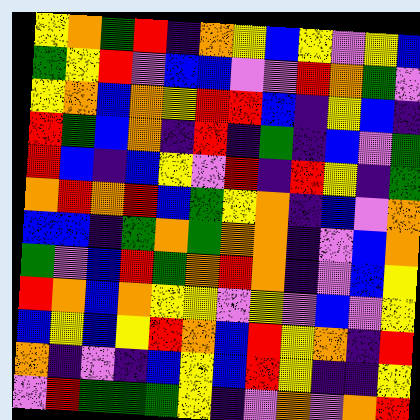[["yellow", "orange", "green", "red", "indigo", "orange", "yellow", "blue", "yellow", "violet", "yellow", "blue"], ["green", "yellow", "red", "violet", "blue", "blue", "violet", "violet", "red", "orange", "green", "violet"], ["yellow", "orange", "blue", "orange", "yellow", "red", "red", "blue", "indigo", "yellow", "blue", "indigo"], ["red", "green", "blue", "orange", "indigo", "red", "indigo", "green", "indigo", "blue", "violet", "green"], ["red", "blue", "indigo", "blue", "yellow", "violet", "red", "indigo", "red", "yellow", "indigo", "green"], ["orange", "red", "orange", "red", "blue", "green", "yellow", "orange", "indigo", "blue", "violet", "orange"], ["blue", "blue", "indigo", "green", "orange", "green", "orange", "orange", "indigo", "violet", "blue", "orange"], ["green", "violet", "blue", "red", "green", "orange", "red", "orange", "indigo", "violet", "blue", "yellow"], ["red", "orange", "blue", "orange", "yellow", "yellow", "violet", "yellow", "violet", "blue", "violet", "yellow"], ["blue", "yellow", "blue", "yellow", "red", "orange", "blue", "red", "yellow", "orange", "indigo", "red"], ["orange", "indigo", "violet", "indigo", "blue", "yellow", "blue", "red", "yellow", "indigo", "indigo", "yellow"], ["violet", "red", "green", "green", "green", "yellow", "indigo", "violet", "orange", "violet", "orange", "red"]]